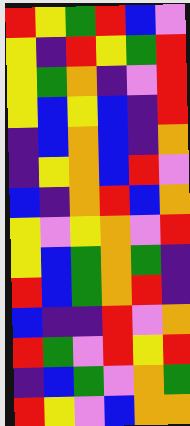[["red", "yellow", "green", "red", "blue", "violet"], ["yellow", "indigo", "red", "yellow", "green", "red"], ["yellow", "green", "orange", "indigo", "violet", "red"], ["yellow", "blue", "yellow", "blue", "indigo", "red"], ["indigo", "blue", "orange", "blue", "indigo", "orange"], ["indigo", "yellow", "orange", "blue", "red", "violet"], ["blue", "indigo", "orange", "red", "blue", "orange"], ["yellow", "violet", "yellow", "orange", "violet", "red"], ["yellow", "blue", "green", "orange", "green", "indigo"], ["red", "blue", "green", "orange", "red", "indigo"], ["blue", "indigo", "indigo", "red", "violet", "orange"], ["red", "green", "violet", "red", "yellow", "red"], ["indigo", "blue", "green", "violet", "orange", "green"], ["red", "yellow", "violet", "blue", "orange", "orange"]]